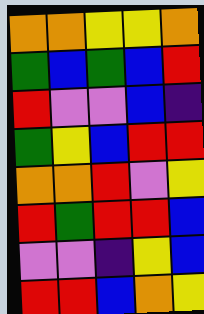[["orange", "orange", "yellow", "yellow", "orange"], ["green", "blue", "green", "blue", "red"], ["red", "violet", "violet", "blue", "indigo"], ["green", "yellow", "blue", "red", "red"], ["orange", "orange", "red", "violet", "yellow"], ["red", "green", "red", "red", "blue"], ["violet", "violet", "indigo", "yellow", "blue"], ["red", "red", "blue", "orange", "yellow"]]